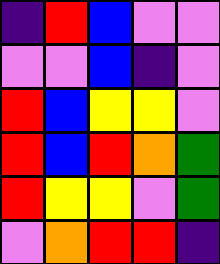[["indigo", "red", "blue", "violet", "violet"], ["violet", "violet", "blue", "indigo", "violet"], ["red", "blue", "yellow", "yellow", "violet"], ["red", "blue", "red", "orange", "green"], ["red", "yellow", "yellow", "violet", "green"], ["violet", "orange", "red", "red", "indigo"]]